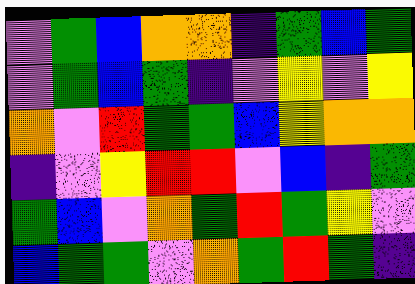[["violet", "green", "blue", "orange", "orange", "indigo", "green", "blue", "green"], ["violet", "green", "blue", "green", "indigo", "violet", "yellow", "violet", "yellow"], ["orange", "violet", "red", "green", "green", "blue", "yellow", "orange", "orange"], ["indigo", "violet", "yellow", "red", "red", "violet", "blue", "indigo", "green"], ["green", "blue", "violet", "orange", "green", "red", "green", "yellow", "violet"], ["blue", "green", "green", "violet", "orange", "green", "red", "green", "indigo"]]